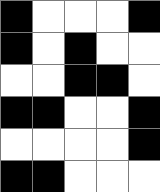[["black", "white", "white", "white", "black"], ["black", "white", "black", "white", "white"], ["white", "white", "black", "black", "white"], ["black", "black", "white", "white", "black"], ["white", "white", "white", "white", "black"], ["black", "black", "white", "white", "white"]]